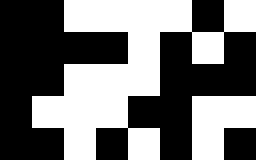[["black", "black", "white", "white", "white", "white", "black", "white"], ["black", "black", "black", "black", "white", "black", "white", "black"], ["black", "black", "white", "white", "white", "black", "black", "black"], ["black", "white", "white", "white", "black", "black", "white", "white"], ["black", "black", "white", "black", "white", "black", "white", "black"]]